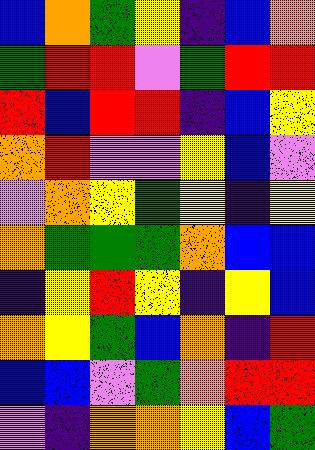[["blue", "orange", "green", "yellow", "indigo", "blue", "orange"], ["green", "red", "red", "violet", "green", "red", "red"], ["red", "blue", "red", "red", "indigo", "blue", "yellow"], ["orange", "red", "violet", "violet", "yellow", "blue", "violet"], ["violet", "orange", "yellow", "green", "yellow", "indigo", "yellow"], ["orange", "green", "green", "green", "orange", "blue", "blue"], ["indigo", "yellow", "red", "yellow", "indigo", "yellow", "blue"], ["orange", "yellow", "green", "blue", "orange", "indigo", "red"], ["blue", "blue", "violet", "green", "orange", "red", "red"], ["violet", "indigo", "orange", "orange", "yellow", "blue", "green"]]